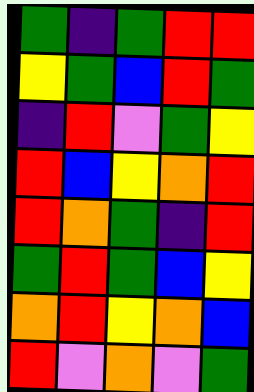[["green", "indigo", "green", "red", "red"], ["yellow", "green", "blue", "red", "green"], ["indigo", "red", "violet", "green", "yellow"], ["red", "blue", "yellow", "orange", "red"], ["red", "orange", "green", "indigo", "red"], ["green", "red", "green", "blue", "yellow"], ["orange", "red", "yellow", "orange", "blue"], ["red", "violet", "orange", "violet", "green"]]